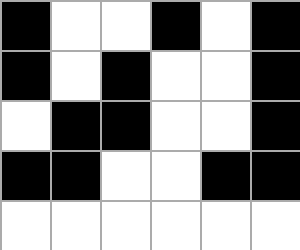[["black", "white", "white", "black", "white", "black"], ["black", "white", "black", "white", "white", "black"], ["white", "black", "black", "white", "white", "black"], ["black", "black", "white", "white", "black", "black"], ["white", "white", "white", "white", "white", "white"]]